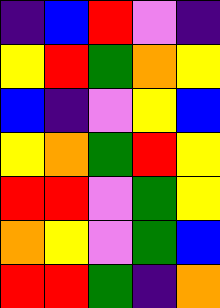[["indigo", "blue", "red", "violet", "indigo"], ["yellow", "red", "green", "orange", "yellow"], ["blue", "indigo", "violet", "yellow", "blue"], ["yellow", "orange", "green", "red", "yellow"], ["red", "red", "violet", "green", "yellow"], ["orange", "yellow", "violet", "green", "blue"], ["red", "red", "green", "indigo", "orange"]]